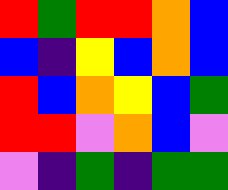[["red", "green", "red", "red", "orange", "blue"], ["blue", "indigo", "yellow", "blue", "orange", "blue"], ["red", "blue", "orange", "yellow", "blue", "green"], ["red", "red", "violet", "orange", "blue", "violet"], ["violet", "indigo", "green", "indigo", "green", "green"]]